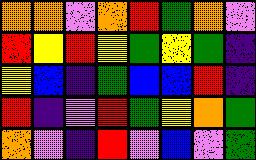[["orange", "orange", "violet", "orange", "red", "green", "orange", "violet"], ["red", "yellow", "red", "yellow", "green", "yellow", "green", "indigo"], ["yellow", "blue", "indigo", "green", "blue", "blue", "red", "indigo"], ["red", "indigo", "violet", "red", "green", "yellow", "orange", "green"], ["orange", "violet", "indigo", "red", "violet", "blue", "violet", "green"]]